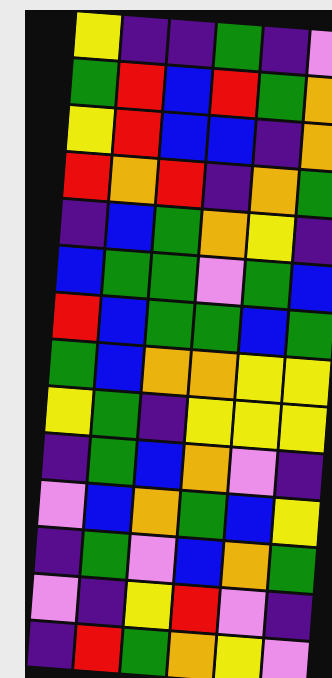[["yellow", "indigo", "indigo", "green", "indigo", "violet"], ["green", "red", "blue", "red", "green", "orange"], ["yellow", "red", "blue", "blue", "indigo", "orange"], ["red", "orange", "red", "indigo", "orange", "green"], ["indigo", "blue", "green", "orange", "yellow", "indigo"], ["blue", "green", "green", "violet", "green", "blue"], ["red", "blue", "green", "green", "blue", "green"], ["green", "blue", "orange", "orange", "yellow", "yellow"], ["yellow", "green", "indigo", "yellow", "yellow", "yellow"], ["indigo", "green", "blue", "orange", "violet", "indigo"], ["violet", "blue", "orange", "green", "blue", "yellow"], ["indigo", "green", "violet", "blue", "orange", "green"], ["violet", "indigo", "yellow", "red", "violet", "indigo"], ["indigo", "red", "green", "orange", "yellow", "violet"]]